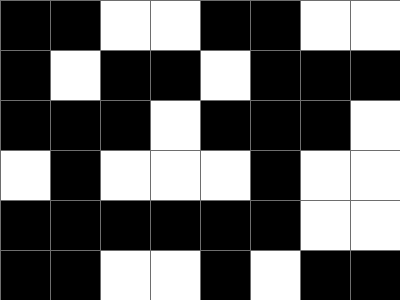[["black", "black", "white", "white", "black", "black", "white", "white"], ["black", "white", "black", "black", "white", "black", "black", "black"], ["black", "black", "black", "white", "black", "black", "black", "white"], ["white", "black", "white", "white", "white", "black", "white", "white"], ["black", "black", "black", "black", "black", "black", "white", "white"], ["black", "black", "white", "white", "black", "white", "black", "black"]]